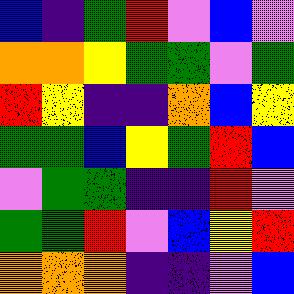[["blue", "indigo", "green", "red", "violet", "blue", "violet"], ["orange", "orange", "yellow", "green", "green", "violet", "green"], ["red", "yellow", "indigo", "indigo", "orange", "blue", "yellow"], ["green", "green", "blue", "yellow", "green", "red", "blue"], ["violet", "green", "green", "indigo", "indigo", "red", "violet"], ["green", "green", "red", "violet", "blue", "yellow", "red"], ["orange", "orange", "orange", "indigo", "indigo", "violet", "blue"]]